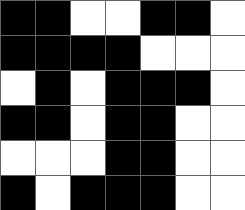[["black", "black", "white", "white", "black", "black", "white"], ["black", "black", "black", "black", "white", "white", "white"], ["white", "black", "white", "black", "black", "black", "white"], ["black", "black", "white", "black", "black", "white", "white"], ["white", "white", "white", "black", "black", "white", "white"], ["black", "white", "black", "black", "black", "white", "white"]]